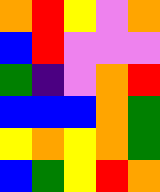[["orange", "red", "yellow", "violet", "orange"], ["blue", "red", "violet", "violet", "violet"], ["green", "indigo", "violet", "orange", "red"], ["blue", "blue", "blue", "orange", "green"], ["yellow", "orange", "yellow", "orange", "green"], ["blue", "green", "yellow", "red", "orange"]]